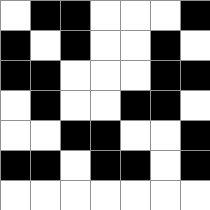[["white", "black", "black", "white", "white", "white", "black"], ["black", "white", "black", "white", "white", "black", "white"], ["black", "black", "white", "white", "white", "black", "black"], ["white", "black", "white", "white", "black", "black", "white"], ["white", "white", "black", "black", "white", "white", "black"], ["black", "black", "white", "black", "black", "white", "black"], ["white", "white", "white", "white", "white", "white", "white"]]